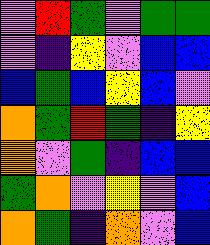[["violet", "red", "green", "violet", "green", "green"], ["violet", "indigo", "yellow", "violet", "blue", "blue"], ["blue", "green", "blue", "yellow", "blue", "violet"], ["orange", "green", "red", "green", "indigo", "yellow"], ["orange", "violet", "green", "indigo", "blue", "blue"], ["green", "orange", "violet", "yellow", "violet", "blue"], ["orange", "green", "indigo", "orange", "violet", "blue"]]